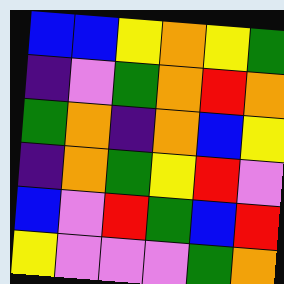[["blue", "blue", "yellow", "orange", "yellow", "green"], ["indigo", "violet", "green", "orange", "red", "orange"], ["green", "orange", "indigo", "orange", "blue", "yellow"], ["indigo", "orange", "green", "yellow", "red", "violet"], ["blue", "violet", "red", "green", "blue", "red"], ["yellow", "violet", "violet", "violet", "green", "orange"]]